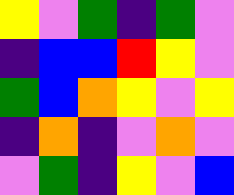[["yellow", "violet", "green", "indigo", "green", "violet"], ["indigo", "blue", "blue", "red", "yellow", "violet"], ["green", "blue", "orange", "yellow", "violet", "yellow"], ["indigo", "orange", "indigo", "violet", "orange", "violet"], ["violet", "green", "indigo", "yellow", "violet", "blue"]]